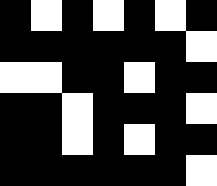[["black", "white", "black", "white", "black", "white", "black"], ["black", "black", "black", "black", "black", "black", "white"], ["white", "white", "black", "black", "white", "black", "black"], ["black", "black", "white", "black", "black", "black", "white"], ["black", "black", "white", "black", "white", "black", "black"], ["black", "black", "black", "black", "black", "black", "white"]]